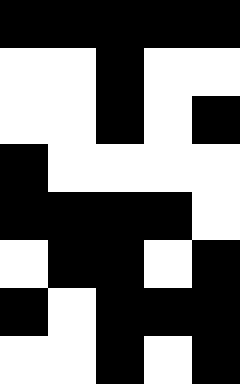[["black", "black", "black", "black", "black"], ["white", "white", "black", "white", "white"], ["white", "white", "black", "white", "black"], ["black", "white", "white", "white", "white"], ["black", "black", "black", "black", "white"], ["white", "black", "black", "white", "black"], ["black", "white", "black", "black", "black"], ["white", "white", "black", "white", "black"]]